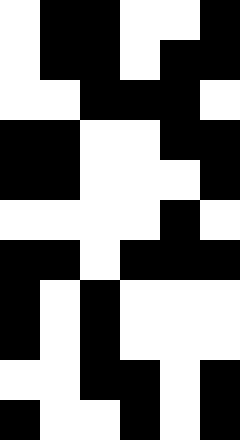[["white", "black", "black", "white", "white", "black"], ["white", "black", "black", "white", "black", "black"], ["white", "white", "black", "black", "black", "white"], ["black", "black", "white", "white", "black", "black"], ["black", "black", "white", "white", "white", "black"], ["white", "white", "white", "white", "black", "white"], ["black", "black", "white", "black", "black", "black"], ["black", "white", "black", "white", "white", "white"], ["black", "white", "black", "white", "white", "white"], ["white", "white", "black", "black", "white", "black"], ["black", "white", "white", "black", "white", "black"]]